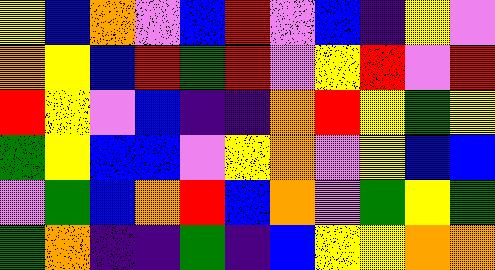[["yellow", "blue", "orange", "violet", "blue", "red", "violet", "blue", "indigo", "yellow", "violet"], ["orange", "yellow", "blue", "red", "green", "red", "violet", "yellow", "red", "violet", "red"], ["red", "yellow", "violet", "blue", "indigo", "indigo", "orange", "red", "yellow", "green", "yellow"], ["green", "yellow", "blue", "blue", "violet", "yellow", "orange", "violet", "yellow", "blue", "blue"], ["violet", "green", "blue", "orange", "red", "blue", "orange", "violet", "green", "yellow", "green"], ["green", "orange", "indigo", "indigo", "green", "indigo", "blue", "yellow", "yellow", "orange", "orange"]]